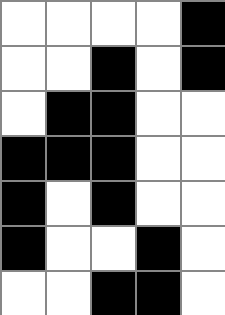[["white", "white", "white", "white", "black"], ["white", "white", "black", "white", "black"], ["white", "black", "black", "white", "white"], ["black", "black", "black", "white", "white"], ["black", "white", "black", "white", "white"], ["black", "white", "white", "black", "white"], ["white", "white", "black", "black", "white"]]